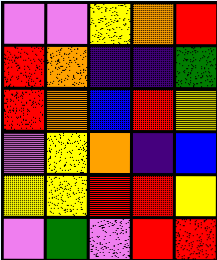[["violet", "violet", "yellow", "orange", "red"], ["red", "orange", "indigo", "indigo", "green"], ["red", "orange", "blue", "red", "yellow"], ["violet", "yellow", "orange", "indigo", "blue"], ["yellow", "yellow", "red", "red", "yellow"], ["violet", "green", "violet", "red", "red"]]